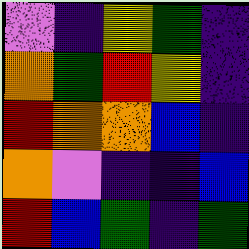[["violet", "indigo", "yellow", "green", "indigo"], ["orange", "green", "red", "yellow", "indigo"], ["red", "orange", "orange", "blue", "indigo"], ["orange", "violet", "indigo", "indigo", "blue"], ["red", "blue", "green", "indigo", "green"]]